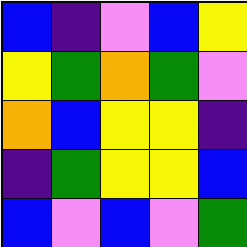[["blue", "indigo", "violet", "blue", "yellow"], ["yellow", "green", "orange", "green", "violet"], ["orange", "blue", "yellow", "yellow", "indigo"], ["indigo", "green", "yellow", "yellow", "blue"], ["blue", "violet", "blue", "violet", "green"]]